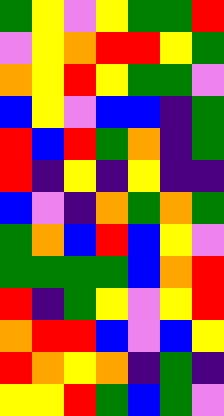[["green", "yellow", "violet", "yellow", "green", "green", "red"], ["violet", "yellow", "orange", "red", "red", "yellow", "green"], ["orange", "yellow", "red", "yellow", "green", "green", "violet"], ["blue", "yellow", "violet", "blue", "blue", "indigo", "green"], ["red", "blue", "red", "green", "orange", "indigo", "green"], ["red", "indigo", "yellow", "indigo", "yellow", "indigo", "indigo"], ["blue", "violet", "indigo", "orange", "green", "orange", "green"], ["green", "orange", "blue", "red", "blue", "yellow", "violet"], ["green", "green", "green", "green", "blue", "orange", "red"], ["red", "indigo", "green", "yellow", "violet", "yellow", "red"], ["orange", "red", "red", "blue", "violet", "blue", "yellow"], ["red", "orange", "yellow", "orange", "indigo", "green", "indigo"], ["yellow", "yellow", "red", "green", "blue", "green", "violet"]]